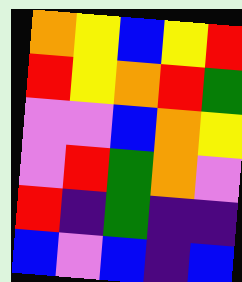[["orange", "yellow", "blue", "yellow", "red"], ["red", "yellow", "orange", "red", "green"], ["violet", "violet", "blue", "orange", "yellow"], ["violet", "red", "green", "orange", "violet"], ["red", "indigo", "green", "indigo", "indigo"], ["blue", "violet", "blue", "indigo", "blue"]]